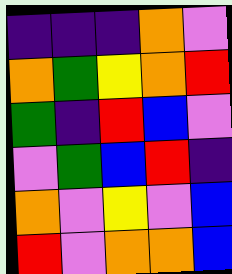[["indigo", "indigo", "indigo", "orange", "violet"], ["orange", "green", "yellow", "orange", "red"], ["green", "indigo", "red", "blue", "violet"], ["violet", "green", "blue", "red", "indigo"], ["orange", "violet", "yellow", "violet", "blue"], ["red", "violet", "orange", "orange", "blue"]]